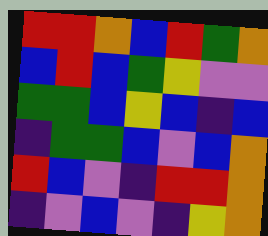[["red", "red", "orange", "blue", "red", "green", "orange"], ["blue", "red", "blue", "green", "yellow", "violet", "violet"], ["green", "green", "blue", "yellow", "blue", "indigo", "blue"], ["indigo", "green", "green", "blue", "violet", "blue", "orange"], ["red", "blue", "violet", "indigo", "red", "red", "orange"], ["indigo", "violet", "blue", "violet", "indigo", "yellow", "orange"]]